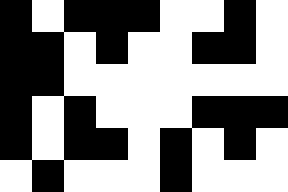[["black", "white", "black", "black", "black", "white", "white", "black", "white"], ["black", "black", "white", "black", "white", "white", "black", "black", "white"], ["black", "black", "white", "white", "white", "white", "white", "white", "white"], ["black", "white", "black", "white", "white", "white", "black", "black", "black"], ["black", "white", "black", "black", "white", "black", "white", "black", "white"], ["white", "black", "white", "white", "white", "black", "white", "white", "white"]]